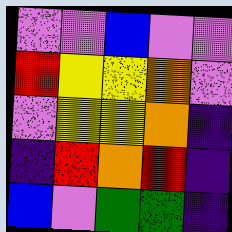[["violet", "violet", "blue", "violet", "violet"], ["red", "yellow", "yellow", "orange", "violet"], ["violet", "yellow", "yellow", "orange", "indigo"], ["indigo", "red", "orange", "red", "indigo"], ["blue", "violet", "green", "green", "indigo"]]